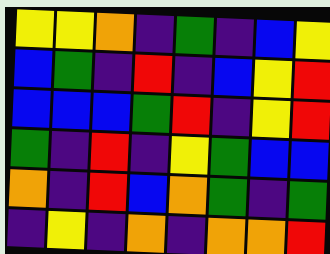[["yellow", "yellow", "orange", "indigo", "green", "indigo", "blue", "yellow"], ["blue", "green", "indigo", "red", "indigo", "blue", "yellow", "red"], ["blue", "blue", "blue", "green", "red", "indigo", "yellow", "red"], ["green", "indigo", "red", "indigo", "yellow", "green", "blue", "blue"], ["orange", "indigo", "red", "blue", "orange", "green", "indigo", "green"], ["indigo", "yellow", "indigo", "orange", "indigo", "orange", "orange", "red"]]